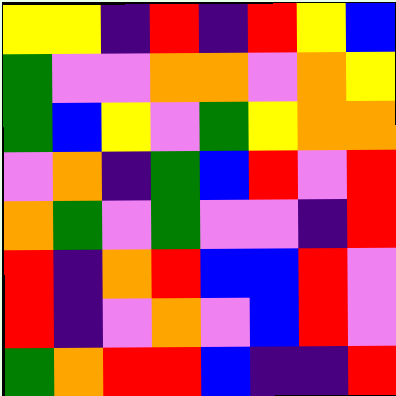[["yellow", "yellow", "indigo", "red", "indigo", "red", "yellow", "blue"], ["green", "violet", "violet", "orange", "orange", "violet", "orange", "yellow"], ["green", "blue", "yellow", "violet", "green", "yellow", "orange", "orange"], ["violet", "orange", "indigo", "green", "blue", "red", "violet", "red"], ["orange", "green", "violet", "green", "violet", "violet", "indigo", "red"], ["red", "indigo", "orange", "red", "blue", "blue", "red", "violet"], ["red", "indigo", "violet", "orange", "violet", "blue", "red", "violet"], ["green", "orange", "red", "red", "blue", "indigo", "indigo", "red"]]